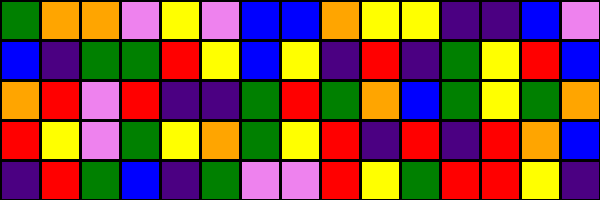[["green", "orange", "orange", "violet", "yellow", "violet", "blue", "blue", "orange", "yellow", "yellow", "indigo", "indigo", "blue", "violet"], ["blue", "indigo", "green", "green", "red", "yellow", "blue", "yellow", "indigo", "red", "indigo", "green", "yellow", "red", "blue"], ["orange", "red", "violet", "red", "indigo", "indigo", "green", "red", "green", "orange", "blue", "green", "yellow", "green", "orange"], ["red", "yellow", "violet", "green", "yellow", "orange", "green", "yellow", "red", "indigo", "red", "indigo", "red", "orange", "blue"], ["indigo", "red", "green", "blue", "indigo", "green", "violet", "violet", "red", "yellow", "green", "red", "red", "yellow", "indigo"]]